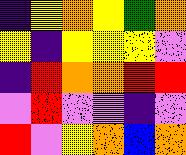[["indigo", "yellow", "orange", "yellow", "green", "orange"], ["yellow", "indigo", "yellow", "yellow", "yellow", "violet"], ["indigo", "red", "orange", "orange", "red", "red"], ["violet", "red", "violet", "violet", "indigo", "violet"], ["red", "violet", "yellow", "orange", "blue", "orange"]]